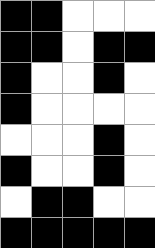[["black", "black", "white", "white", "white"], ["black", "black", "white", "black", "black"], ["black", "white", "white", "black", "white"], ["black", "white", "white", "white", "white"], ["white", "white", "white", "black", "white"], ["black", "white", "white", "black", "white"], ["white", "black", "black", "white", "white"], ["black", "black", "black", "black", "black"]]